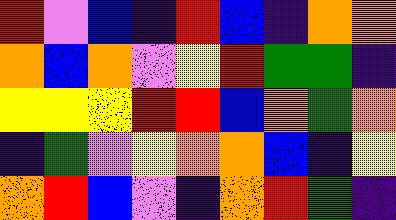[["red", "violet", "blue", "indigo", "red", "blue", "indigo", "orange", "orange"], ["orange", "blue", "orange", "violet", "yellow", "red", "green", "green", "indigo"], ["yellow", "yellow", "yellow", "red", "red", "blue", "orange", "green", "orange"], ["indigo", "green", "violet", "yellow", "orange", "orange", "blue", "indigo", "yellow"], ["orange", "red", "blue", "violet", "indigo", "orange", "red", "green", "indigo"]]